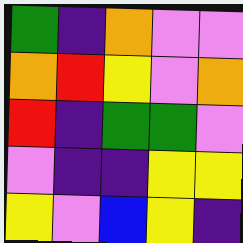[["green", "indigo", "orange", "violet", "violet"], ["orange", "red", "yellow", "violet", "orange"], ["red", "indigo", "green", "green", "violet"], ["violet", "indigo", "indigo", "yellow", "yellow"], ["yellow", "violet", "blue", "yellow", "indigo"]]